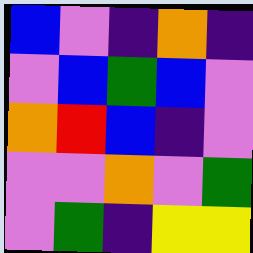[["blue", "violet", "indigo", "orange", "indigo"], ["violet", "blue", "green", "blue", "violet"], ["orange", "red", "blue", "indigo", "violet"], ["violet", "violet", "orange", "violet", "green"], ["violet", "green", "indigo", "yellow", "yellow"]]